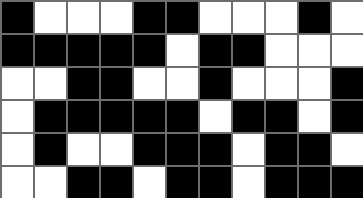[["black", "white", "white", "white", "black", "black", "white", "white", "white", "black", "white"], ["black", "black", "black", "black", "black", "white", "black", "black", "white", "white", "white"], ["white", "white", "black", "black", "white", "white", "black", "white", "white", "white", "black"], ["white", "black", "black", "black", "black", "black", "white", "black", "black", "white", "black"], ["white", "black", "white", "white", "black", "black", "black", "white", "black", "black", "white"], ["white", "white", "black", "black", "white", "black", "black", "white", "black", "black", "black"]]